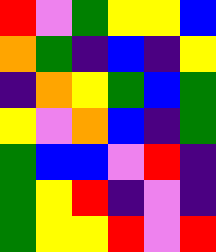[["red", "violet", "green", "yellow", "yellow", "blue"], ["orange", "green", "indigo", "blue", "indigo", "yellow"], ["indigo", "orange", "yellow", "green", "blue", "green"], ["yellow", "violet", "orange", "blue", "indigo", "green"], ["green", "blue", "blue", "violet", "red", "indigo"], ["green", "yellow", "red", "indigo", "violet", "indigo"], ["green", "yellow", "yellow", "red", "violet", "red"]]